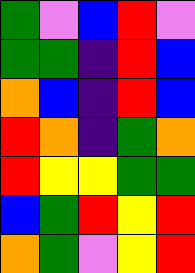[["green", "violet", "blue", "red", "violet"], ["green", "green", "indigo", "red", "blue"], ["orange", "blue", "indigo", "red", "blue"], ["red", "orange", "indigo", "green", "orange"], ["red", "yellow", "yellow", "green", "green"], ["blue", "green", "red", "yellow", "red"], ["orange", "green", "violet", "yellow", "red"]]